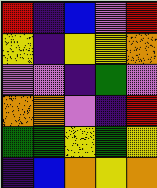[["red", "indigo", "blue", "violet", "red"], ["yellow", "indigo", "yellow", "yellow", "orange"], ["violet", "violet", "indigo", "green", "violet"], ["orange", "orange", "violet", "indigo", "red"], ["green", "green", "yellow", "green", "yellow"], ["indigo", "blue", "orange", "yellow", "orange"]]